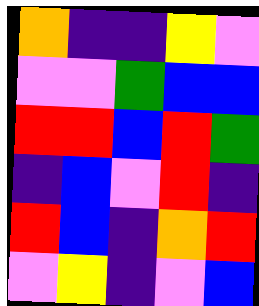[["orange", "indigo", "indigo", "yellow", "violet"], ["violet", "violet", "green", "blue", "blue"], ["red", "red", "blue", "red", "green"], ["indigo", "blue", "violet", "red", "indigo"], ["red", "blue", "indigo", "orange", "red"], ["violet", "yellow", "indigo", "violet", "blue"]]